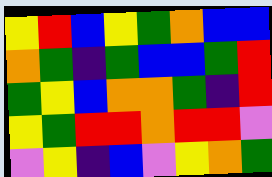[["yellow", "red", "blue", "yellow", "green", "orange", "blue", "blue"], ["orange", "green", "indigo", "green", "blue", "blue", "green", "red"], ["green", "yellow", "blue", "orange", "orange", "green", "indigo", "red"], ["yellow", "green", "red", "red", "orange", "red", "red", "violet"], ["violet", "yellow", "indigo", "blue", "violet", "yellow", "orange", "green"]]